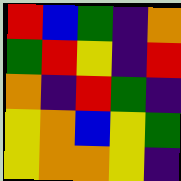[["red", "blue", "green", "indigo", "orange"], ["green", "red", "yellow", "indigo", "red"], ["orange", "indigo", "red", "green", "indigo"], ["yellow", "orange", "blue", "yellow", "green"], ["yellow", "orange", "orange", "yellow", "indigo"]]